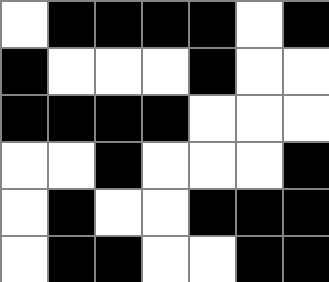[["white", "black", "black", "black", "black", "white", "black"], ["black", "white", "white", "white", "black", "white", "white"], ["black", "black", "black", "black", "white", "white", "white"], ["white", "white", "black", "white", "white", "white", "black"], ["white", "black", "white", "white", "black", "black", "black"], ["white", "black", "black", "white", "white", "black", "black"]]